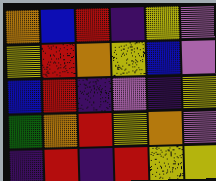[["orange", "blue", "red", "indigo", "yellow", "violet"], ["yellow", "red", "orange", "yellow", "blue", "violet"], ["blue", "red", "indigo", "violet", "indigo", "yellow"], ["green", "orange", "red", "yellow", "orange", "violet"], ["indigo", "red", "indigo", "red", "yellow", "yellow"]]